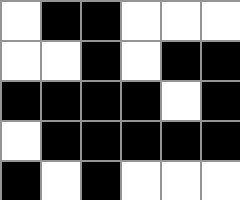[["white", "black", "black", "white", "white", "white"], ["white", "white", "black", "white", "black", "black"], ["black", "black", "black", "black", "white", "black"], ["white", "black", "black", "black", "black", "black"], ["black", "white", "black", "white", "white", "white"]]